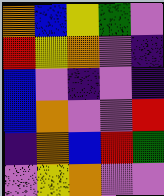[["orange", "blue", "yellow", "green", "violet"], ["red", "yellow", "orange", "violet", "indigo"], ["blue", "violet", "indigo", "violet", "indigo"], ["blue", "orange", "violet", "violet", "red"], ["indigo", "orange", "blue", "red", "green"], ["violet", "yellow", "orange", "violet", "violet"]]